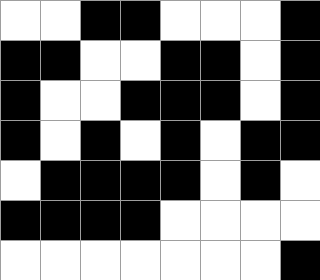[["white", "white", "black", "black", "white", "white", "white", "black"], ["black", "black", "white", "white", "black", "black", "white", "black"], ["black", "white", "white", "black", "black", "black", "white", "black"], ["black", "white", "black", "white", "black", "white", "black", "black"], ["white", "black", "black", "black", "black", "white", "black", "white"], ["black", "black", "black", "black", "white", "white", "white", "white"], ["white", "white", "white", "white", "white", "white", "white", "black"]]